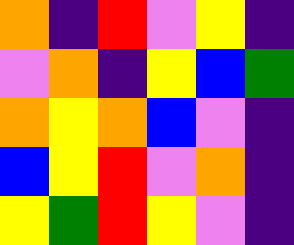[["orange", "indigo", "red", "violet", "yellow", "indigo"], ["violet", "orange", "indigo", "yellow", "blue", "green"], ["orange", "yellow", "orange", "blue", "violet", "indigo"], ["blue", "yellow", "red", "violet", "orange", "indigo"], ["yellow", "green", "red", "yellow", "violet", "indigo"]]